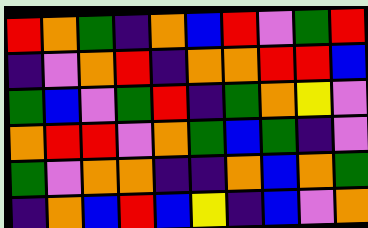[["red", "orange", "green", "indigo", "orange", "blue", "red", "violet", "green", "red"], ["indigo", "violet", "orange", "red", "indigo", "orange", "orange", "red", "red", "blue"], ["green", "blue", "violet", "green", "red", "indigo", "green", "orange", "yellow", "violet"], ["orange", "red", "red", "violet", "orange", "green", "blue", "green", "indigo", "violet"], ["green", "violet", "orange", "orange", "indigo", "indigo", "orange", "blue", "orange", "green"], ["indigo", "orange", "blue", "red", "blue", "yellow", "indigo", "blue", "violet", "orange"]]